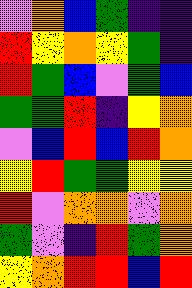[["violet", "orange", "blue", "green", "indigo", "indigo"], ["red", "yellow", "orange", "yellow", "green", "indigo"], ["red", "green", "blue", "violet", "green", "blue"], ["green", "green", "red", "indigo", "yellow", "orange"], ["violet", "blue", "red", "blue", "red", "orange"], ["yellow", "red", "green", "green", "yellow", "yellow"], ["red", "violet", "orange", "orange", "violet", "orange"], ["green", "violet", "indigo", "red", "green", "orange"], ["yellow", "orange", "red", "red", "blue", "red"]]